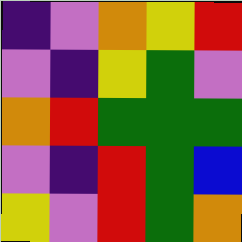[["indigo", "violet", "orange", "yellow", "red"], ["violet", "indigo", "yellow", "green", "violet"], ["orange", "red", "green", "green", "green"], ["violet", "indigo", "red", "green", "blue"], ["yellow", "violet", "red", "green", "orange"]]